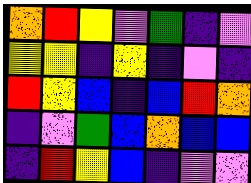[["orange", "red", "yellow", "violet", "green", "indigo", "violet"], ["yellow", "yellow", "indigo", "yellow", "indigo", "violet", "indigo"], ["red", "yellow", "blue", "indigo", "blue", "red", "orange"], ["indigo", "violet", "green", "blue", "orange", "blue", "blue"], ["indigo", "red", "yellow", "blue", "indigo", "violet", "violet"]]